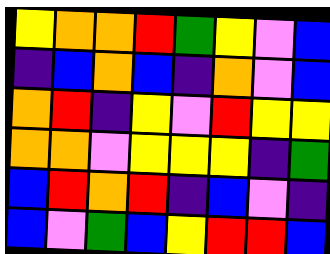[["yellow", "orange", "orange", "red", "green", "yellow", "violet", "blue"], ["indigo", "blue", "orange", "blue", "indigo", "orange", "violet", "blue"], ["orange", "red", "indigo", "yellow", "violet", "red", "yellow", "yellow"], ["orange", "orange", "violet", "yellow", "yellow", "yellow", "indigo", "green"], ["blue", "red", "orange", "red", "indigo", "blue", "violet", "indigo"], ["blue", "violet", "green", "blue", "yellow", "red", "red", "blue"]]